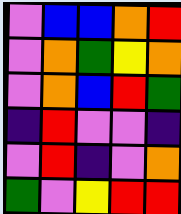[["violet", "blue", "blue", "orange", "red"], ["violet", "orange", "green", "yellow", "orange"], ["violet", "orange", "blue", "red", "green"], ["indigo", "red", "violet", "violet", "indigo"], ["violet", "red", "indigo", "violet", "orange"], ["green", "violet", "yellow", "red", "red"]]